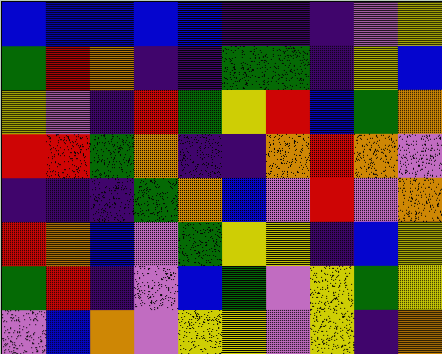[["blue", "blue", "blue", "blue", "blue", "indigo", "indigo", "indigo", "violet", "yellow"], ["green", "red", "orange", "indigo", "indigo", "green", "green", "indigo", "yellow", "blue"], ["yellow", "violet", "indigo", "red", "green", "yellow", "red", "blue", "green", "orange"], ["red", "red", "green", "orange", "indigo", "indigo", "orange", "red", "orange", "violet"], ["indigo", "indigo", "indigo", "green", "orange", "blue", "violet", "red", "violet", "orange"], ["red", "orange", "blue", "violet", "green", "yellow", "yellow", "indigo", "blue", "yellow"], ["green", "red", "indigo", "violet", "blue", "green", "violet", "yellow", "green", "yellow"], ["violet", "blue", "orange", "violet", "yellow", "yellow", "violet", "yellow", "indigo", "orange"]]